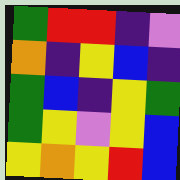[["green", "red", "red", "indigo", "violet"], ["orange", "indigo", "yellow", "blue", "indigo"], ["green", "blue", "indigo", "yellow", "green"], ["green", "yellow", "violet", "yellow", "blue"], ["yellow", "orange", "yellow", "red", "blue"]]